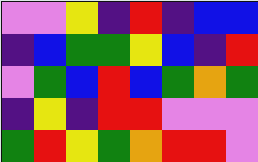[["violet", "violet", "yellow", "indigo", "red", "indigo", "blue", "blue"], ["indigo", "blue", "green", "green", "yellow", "blue", "indigo", "red"], ["violet", "green", "blue", "red", "blue", "green", "orange", "green"], ["indigo", "yellow", "indigo", "red", "red", "violet", "violet", "violet"], ["green", "red", "yellow", "green", "orange", "red", "red", "violet"]]